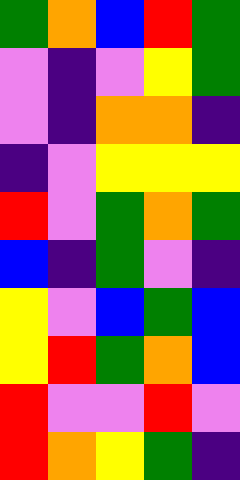[["green", "orange", "blue", "red", "green"], ["violet", "indigo", "violet", "yellow", "green"], ["violet", "indigo", "orange", "orange", "indigo"], ["indigo", "violet", "yellow", "yellow", "yellow"], ["red", "violet", "green", "orange", "green"], ["blue", "indigo", "green", "violet", "indigo"], ["yellow", "violet", "blue", "green", "blue"], ["yellow", "red", "green", "orange", "blue"], ["red", "violet", "violet", "red", "violet"], ["red", "orange", "yellow", "green", "indigo"]]